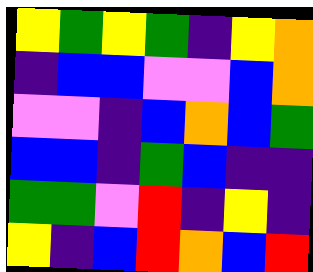[["yellow", "green", "yellow", "green", "indigo", "yellow", "orange"], ["indigo", "blue", "blue", "violet", "violet", "blue", "orange"], ["violet", "violet", "indigo", "blue", "orange", "blue", "green"], ["blue", "blue", "indigo", "green", "blue", "indigo", "indigo"], ["green", "green", "violet", "red", "indigo", "yellow", "indigo"], ["yellow", "indigo", "blue", "red", "orange", "blue", "red"]]